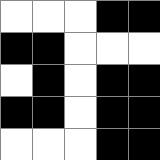[["white", "white", "white", "black", "black"], ["black", "black", "white", "white", "white"], ["white", "black", "white", "black", "black"], ["black", "black", "white", "black", "black"], ["white", "white", "white", "black", "black"]]